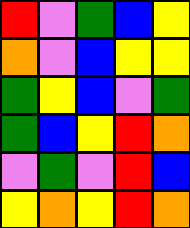[["red", "violet", "green", "blue", "yellow"], ["orange", "violet", "blue", "yellow", "yellow"], ["green", "yellow", "blue", "violet", "green"], ["green", "blue", "yellow", "red", "orange"], ["violet", "green", "violet", "red", "blue"], ["yellow", "orange", "yellow", "red", "orange"]]